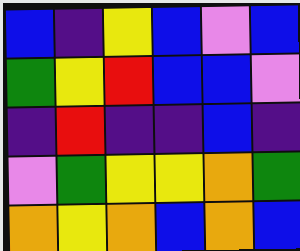[["blue", "indigo", "yellow", "blue", "violet", "blue"], ["green", "yellow", "red", "blue", "blue", "violet"], ["indigo", "red", "indigo", "indigo", "blue", "indigo"], ["violet", "green", "yellow", "yellow", "orange", "green"], ["orange", "yellow", "orange", "blue", "orange", "blue"]]